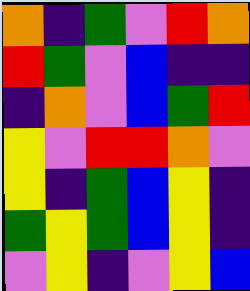[["orange", "indigo", "green", "violet", "red", "orange"], ["red", "green", "violet", "blue", "indigo", "indigo"], ["indigo", "orange", "violet", "blue", "green", "red"], ["yellow", "violet", "red", "red", "orange", "violet"], ["yellow", "indigo", "green", "blue", "yellow", "indigo"], ["green", "yellow", "green", "blue", "yellow", "indigo"], ["violet", "yellow", "indigo", "violet", "yellow", "blue"]]